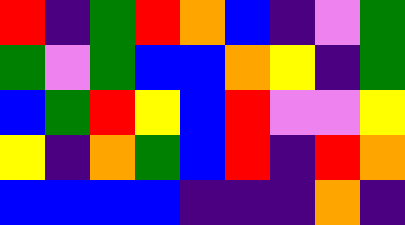[["red", "indigo", "green", "red", "orange", "blue", "indigo", "violet", "green"], ["green", "violet", "green", "blue", "blue", "orange", "yellow", "indigo", "green"], ["blue", "green", "red", "yellow", "blue", "red", "violet", "violet", "yellow"], ["yellow", "indigo", "orange", "green", "blue", "red", "indigo", "red", "orange"], ["blue", "blue", "blue", "blue", "indigo", "indigo", "indigo", "orange", "indigo"]]